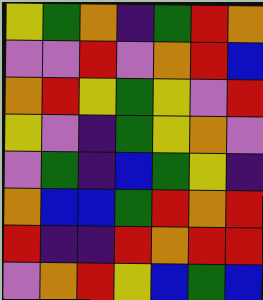[["yellow", "green", "orange", "indigo", "green", "red", "orange"], ["violet", "violet", "red", "violet", "orange", "red", "blue"], ["orange", "red", "yellow", "green", "yellow", "violet", "red"], ["yellow", "violet", "indigo", "green", "yellow", "orange", "violet"], ["violet", "green", "indigo", "blue", "green", "yellow", "indigo"], ["orange", "blue", "blue", "green", "red", "orange", "red"], ["red", "indigo", "indigo", "red", "orange", "red", "red"], ["violet", "orange", "red", "yellow", "blue", "green", "blue"]]